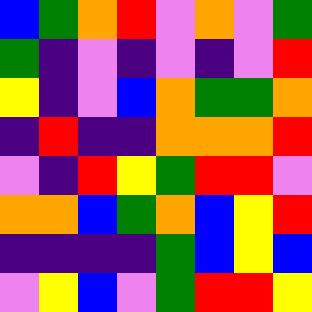[["blue", "green", "orange", "red", "violet", "orange", "violet", "green"], ["green", "indigo", "violet", "indigo", "violet", "indigo", "violet", "red"], ["yellow", "indigo", "violet", "blue", "orange", "green", "green", "orange"], ["indigo", "red", "indigo", "indigo", "orange", "orange", "orange", "red"], ["violet", "indigo", "red", "yellow", "green", "red", "red", "violet"], ["orange", "orange", "blue", "green", "orange", "blue", "yellow", "red"], ["indigo", "indigo", "indigo", "indigo", "green", "blue", "yellow", "blue"], ["violet", "yellow", "blue", "violet", "green", "red", "red", "yellow"]]